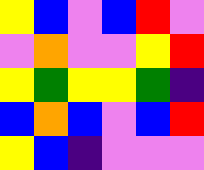[["yellow", "blue", "violet", "blue", "red", "violet"], ["violet", "orange", "violet", "violet", "yellow", "red"], ["yellow", "green", "yellow", "yellow", "green", "indigo"], ["blue", "orange", "blue", "violet", "blue", "red"], ["yellow", "blue", "indigo", "violet", "violet", "violet"]]